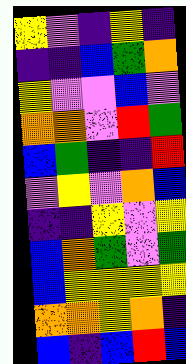[["yellow", "violet", "indigo", "yellow", "indigo"], ["indigo", "indigo", "blue", "green", "orange"], ["yellow", "violet", "violet", "blue", "violet"], ["orange", "orange", "violet", "red", "green"], ["blue", "green", "indigo", "indigo", "red"], ["violet", "yellow", "violet", "orange", "blue"], ["indigo", "indigo", "yellow", "violet", "yellow"], ["blue", "orange", "green", "violet", "green"], ["blue", "yellow", "yellow", "yellow", "yellow"], ["orange", "orange", "yellow", "orange", "indigo"], ["blue", "indigo", "blue", "red", "blue"]]